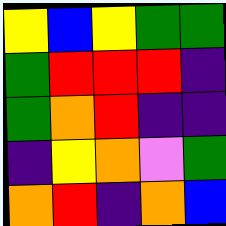[["yellow", "blue", "yellow", "green", "green"], ["green", "red", "red", "red", "indigo"], ["green", "orange", "red", "indigo", "indigo"], ["indigo", "yellow", "orange", "violet", "green"], ["orange", "red", "indigo", "orange", "blue"]]